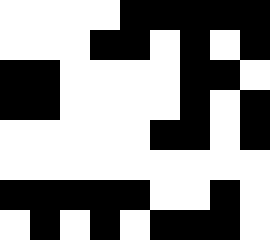[["white", "white", "white", "white", "black", "black", "black", "black", "black"], ["white", "white", "white", "black", "black", "white", "black", "white", "black"], ["black", "black", "white", "white", "white", "white", "black", "black", "white"], ["black", "black", "white", "white", "white", "white", "black", "white", "black"], ["white", "white", "white", "white", "white", "black", "black", "white", "black"], ["white", "white", "white", "white", "white", "white", "white", "white", "white"], ["black", "black", "black", "black", "black", "white", "white", "black", "white"], ["white", "black", "white", "black", "white", "black", "black", "black", "white"]]